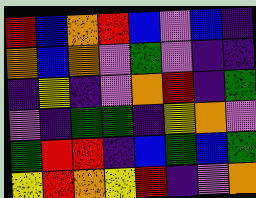[["red", "blue", "orange", "red", "blue", "violet", "blue", "indigo"], ["orange", "blue", "orange", "violet", "green", "violet", "indigo", "indigo"], ["indigo", "yellow", "indigo", "violet", "orange", "red", "indigo", "green"], ["violet", "indigo", "green", "green", "indigo", "yellow", "orange", "violet"], ["green", "red", "red", "indigo", "blue", "green", "blue", "green"], ["yellow", "red", "orange", "yellow", "red", "indigo", "violet", "orange"]]